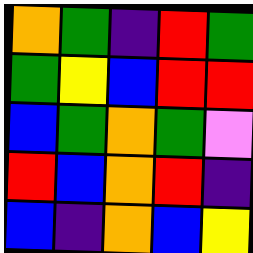[["orange", "green", "indigo", "red", "green"], ["green", "yellow", "blue", "red", "red"], ["blue", "green", "orange", "green", "violet"], ["red", "blue", "orange", "red", "indigo"], ["blue", "indigo", "orange", "blue", "yellow"]]